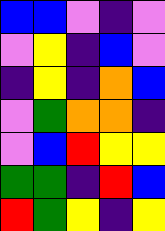[["blue", "blue", "violet", "indigo", "violet"], ["violet", "yellow", "indigo", "blue", "violet"], ["indigo", "yellow", "indigo", "orange", "blue"], ["violet", "green", "orange", "orange", "indigo"], ["violet", "blue", "red", "yellow", "yellow"], ["green", "green", "indigo", "red", "blue"], ["red", "green", "yellow", "indigo", "yellow"]]